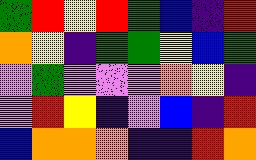[["green", "red", "yellow", "red", "green", "blue", "indigo", "red"], ["orange", "yellow", "indigo", "green", "green", "yellow", "blue", "green"], ["violet", "green", "violet", "violet", "violet", "orange", "yellow", "indigo"], ["violet", "red", "yellow", "indigo", "violet", "blue", "indigo", "red"], ["blue", "orange", "orange", "orange", "indigo", "indigo", "red", "orange"]]